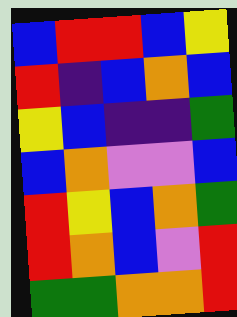[["blue", "red", "red", "blue", "yellow"], ["red", "indigo", "blue", "orange", "blue"], ["yellow", "blue", "indigo", "indigo", "green"], ["blue", "orange", "violet", "violet", "blue"], ["red", "yellow", "blue", "orange", "green"], ["red", "orange", "blue", "violet", "red"], ["green", "green", "orange", "orange", "red"]]